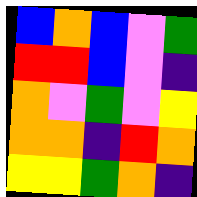[["blue", "orange", "blue", "violet", "green"], ["red", "red", "blue", "violet", "indigo"], ["orange", "violet", "green", "violet", "yellow"], ["orange", "orange", "indigo", "red", "orange"], ["yellow", "yellow", "green", "orange", "indigo"]]